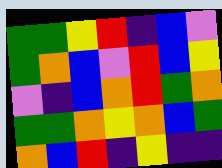[["green", "green", "yellow", "red", "indigo", "blue", "violet"], ["green", "orange", "blue", "violet", "red", "blue", "yellow"], ["violet", "indigo", "blue", "orange", "red", "green", "orange"], ["green", "green", "orange", "yellow", "orange", "blue", "green"], ["orange", "blue", "red", "indigo", "yellow", "indigo", "indigo"]]